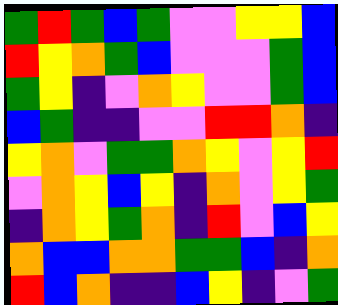[["green", "red", "green", "blue", "green", "violet", "violet", "yellow", "yellow", "blue"], ["red", "yellow", "orange", "green", "blue", "violet", "violet", "violet", "green", "blue"], ["green", "yellow", "indigo", "violet", "orange", "yellow", "violet", "violet", "green", "blue"], ["blue", "green", "indigo", "indigo", "violet", "violet", "red", "red", "orange", "indigo"], ["yellow", "orange", "violet", "green", "green", "orange", "yellow", "violet", "yellow", "red"], ["violet", "orange", "yellow", "blue", "yellow", "indigo", "orange", "violet", "yellow", "green"], ["indigo", "orange", "yellow", "green", "orange", "indigo", "red", "violet", "blue", "yellow"], ["orange", "blue", "blue", "orange", "orange", "green", "green", "blue", "indigo", "orange"], ["red", "blue", "orange", "indigo", "indigo", "blue", "yellow", "indigo", "violet", "green"]]